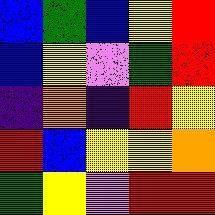[["blue", "green", "blue", "yellow", "red"], ["blue", "yellow", "violet", "green", "red"], ["indigo", "orange", "indigo", "red", "yellow"], ["red", "blue", "yellow", "yellow", "orange"], ["green", "yellow", "violet", "red", "red"]]